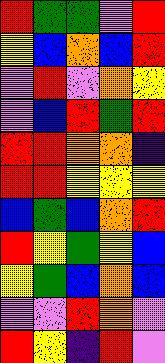[["red", "green", "green", "violet", "red"], ["yellow", "blue", "orange", "blue", "red"], ["violet", "red", "violet", "orange", "yellow"], ["violet", "blue", "red", "green", "red"], ["red", "red", "orange", "orange", "indigo"], ["red", "red", "yellow", "yellow", "yellow"], ["blue", "green", "blue", "orange", "red"], ["red", "yellow", "green", "yellow", "blue"], ["yellow", "green", "blue", "orange", "blue"], ["violet", "violet", "red", "orange", "violet"], ["red", "yellow", "indigo", "red", "violet"]]